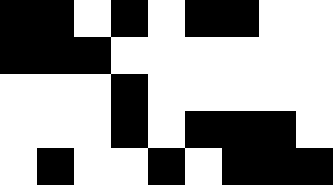[["black", "black", "white", "black", "white", "black", "black", "white", "white"], ["black", "black", "black", "white", "white", "white", "white", "white", "white"], ["white", "white", "white", "black", "white", "white", "white", "white", "white"], ["white", "white", "white", "black", "white", "black", "black", "black", "white"], ["white", "black", "white", "white", "black", "white", "black", "black", "black"]]